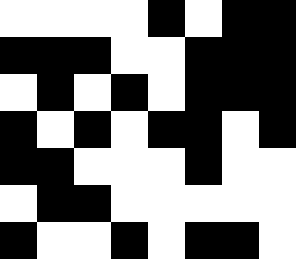[["white", "white", "white", "white", "black", "white", "black", "black"], ["black", "black", "black", "white", "white", "black", "black", "black"], ["white", "black", "white", "black", "white", "black", "black", "black"], ["black", "white", "black", "white", "black", "black", "white", "black"], ["black", "black", "white", "white", "white", "black", "white", "white"], ["white", "black", "black", "white", "white", "white", "white", "white"], ["black", "white", "white", "black", "white", "black", "black", "white"]]